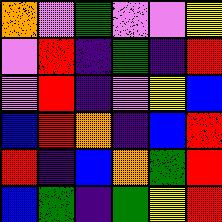[["orange", "violet", "green", "violet", "violet", "yellow"], ["violet", "red", "indigo", "green", "indigo", "red"], ["violet", "red", "indigo", "violet", "yellow", "blue"], ["blue", "red", "orange", "indigo", "blue", "red"], ["red", "indigo", "blue", "orange", "green", "red"], ["blue", "green", "indigo", "green", "yellow", "red"]]